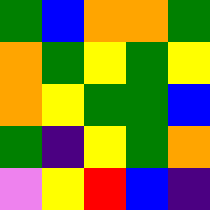[["green", "blue", "orange", "orange", "green"], ["orange", "green", "yellow", "green", "yellow"], ["orange", "yellow", "green", "green", "blue"], ["green", "indigo", "yellow", "green", "orange"], ["violet", "yellow", "red", "blue", "indigo"]]